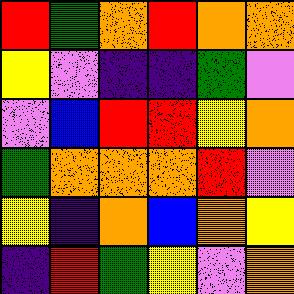[["red", "green", "orange", "red", "orange", "orange"], ["yellow", "violet", "indigo", "indigo", "green", "violet"], ["violet", "blue", "red", "red", "yellow", "orange"], ["green", "orange", "orange", "orange", "red", "violet"], ["yellow", "indigo", "orange", "blue", "orange", "yellow"], ["indigo", "red", "green", "yellow", "violet", "orange"]]